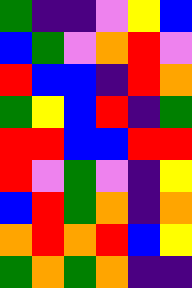[["green", "indigo", "indigo", "violet", "yellow", "blue"], ["blue", "green", "violet", "orange", "red", "violet"], ["red", "blue", "blue", "indigo", "red", "orange"], ["green", "yellow", "blue", "red", "indigo", "green"], ["red", "red", "blue", "blue", "red", "red"], ["red", "violet", "green", "violet", "indigo", "yellow"], ["blue", "red", "green", "orange", "indigo", "orange"], ["orange", "red", "orange", "red", "blue", "yellow"], ["green", "orange", "green", "orange", "indigo", "indigo"]]